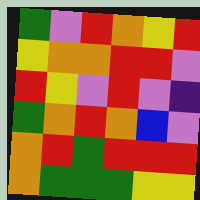[["green", "violet", "red", "orange", "yellow", "red"], ["yellow", "orange", "orange", "red", "red", "violet"], ["red", "yellow", "violet", "red", "violet", "indigo"], ["green", "orange", "red", "orange", "blue", "violet"], ["orange", "red", "green", "red", "red", "red"], ["orange", "green", "green", "green", "yellow", "yellow"]]